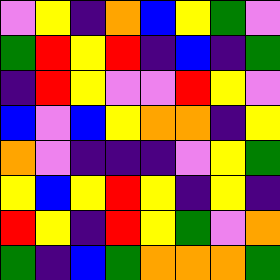[["violet", "yellow", "indigo", "orange", "blue", "yellow", "green", "violet"], ["green", "red", "yellow", "red", "indigo", "blue", "indigo", "green"], ["indigo", "red", "yellow", "violet", "violet", "red", "yellow", "violet"], ["blue", "violet", "blue", "yellow", "orange", "orange", "indigo", "yellow"], ["orange", "violet", "indigo", "indigo", "indigo", "violet", "yellow", "green"], ["yellow", "blue", "yellow", "red", "yellow", "indigo", "yellow", "indigo"], ["red", "yellow", "indigo", "red", "yellow", "green", "violet", "orange"], ["green", "indigo", "blue", "green", "orange", "orange", "orange", "green"]]